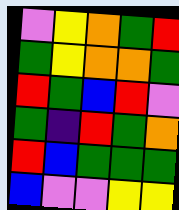[["violet", "yellow", "orange", "green", "red"], ["green", "yellow", "orange", "orange", "green"], ["red", "green", "blue", "red", "violet"], ["green", "indigo", "red", "green", "orange"], ["red", "blue", "green", "green", "green"], ["blue", "violet", "violet", "yellow", "yellow"]]